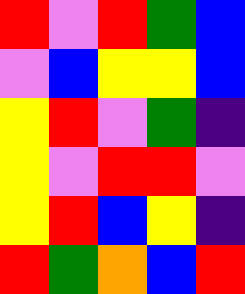[["red", "violet", "red", "green", "blue"], ["violet", "blue", "yellow", "yellow", "blue"], ["yellow", "red", "violet", "green", "indigo"], ["yellow", "violet", "red", "red", "violet"], ["yellow", "red", "blue", "yellow", "indigo"], ["red", "green", "orange", "blue", "red"]]